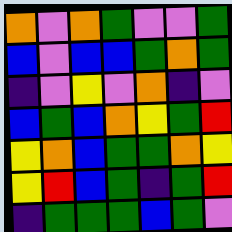[["orange", "violet", "orange", "green", "violet", "violet", "green"], ["blue", "violet", "blue", "blue", "green", "orange", "green"], ["indigo", "violet", "yellow", "violet", "orange", "indigo", "violet"], ["blue", "green", "blue", "orange", "yellow", "green", "red"], ["yellow", "orange", "blue", "green", "green", "orange", "yellow"], ["yellow", "red", "blue", "green", "indigo", "green", "red"], ["indigo", "green", "green", "green", "blue", "green", "violet"]]